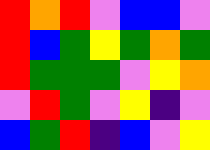[["red", "orange", "red", "violet", "blue", "blue", "violet"], ["red", "blue", "green", "yellow", "green", "orange", "green"], ["red", "green", "green", "green", "violet", "yellow", "orange"], ["violet", "red", "green", "violet", "yellow", "indigo", "violet"], ["blue", "green", "red", "indigo", "blue", "violet", "yellow"]]